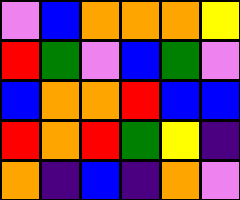[["violet", "blue", "orange", "orange", "orange", "yellow"], ["red", "green", "violet", "blue", "green", "violet"], ["blue", "orange", "orange", "red", "blue", "blue"], ["red", "orange", "red", "green", "yellow", "indigo"], ["orange", "indigo", "blue", "indigo", "orange", "violet"]]